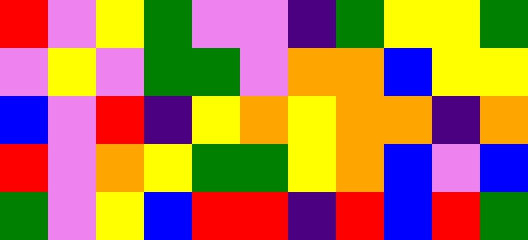[["red", "violet", "yellow", "green", "violet", "violet", "indigo", "green", "yellow", "yellow", "green"], ["violet", "yellow", "violet", "green", "green", "violet", "orange", "orange", "blue", "yellow", "yellow"], ["blue", "violet", "red", "indigo", "yellow", "orange", "yellow", "orange", "orange", "indigo", "orange"], ["red", "violet", "orange", "yellow", "green", "green", "yellow", "orange", "blue", "violet", "blue"], ["green", "violet", "yellow", "blue", "red", "red", "indigo", "red", "blue", "red", "green"]]